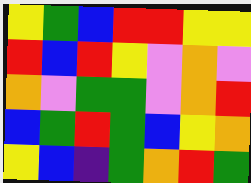[["yellow", "green", "blue", "red", "red", "yellow", "yellow"], ["red", "blue", "red", "yellow", "violet", "orange", "violet"], ["orange", "violet", "green", "green", "violet", "orange", "red"], ["blue", "green", "red", "green", "blue", "yellow", "orange"], ["yellow", "blue", "indigo", "green", "orange", "red", "green"]]